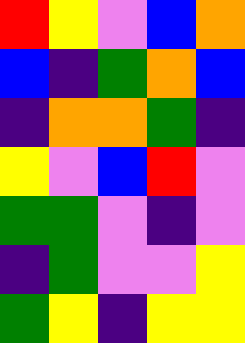[["red", "yellow", "violet", "blue", "orange"], ["blue", "indigo", "green", "orange", "blue"], ["indigo", "orange", "orange", "green", "indigo"], ["yellow", "violet", "blue", "red", "violet"], ["green", "green", "violet", "indigo", "violet"], ["indigo", "green", "violet", "violet", "yellow"], ["green", "yellow", "indigo", "yellow", "yellow"]]